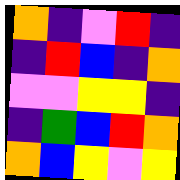[["orange", "indigo", "violet", "red", "indigo"], ["indigo", "red", "blue", "indigo", "orange"], ["violet", "violet", "yellow", "yellow", "indigo"], ["indigo", "green", "blue", "red", "orange"], ["orange", "blue", "yellow", "violet", "yellow"]]